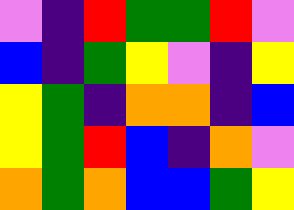[["violet", "indigo", "red", "green", "green", "red", "violet"], ["blue", "indigo", "green", "yellow", "violet", "indigo", "yellow"], ["yellow", "green", "indigo", "orange", "orange", "indigo", "blue"], ["yellow", "green", "red", "blue", "indigo", "orange", "violet"], ["orange", "green", "orange", "blue", "blue", "green", "yellow"]]